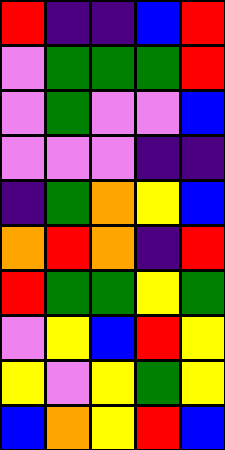[["red", "indigo", "indigo", "blue", "red"], ["violet", "green", "green", "green", "red"], ["violet", "green", "violet", "violet", "blue"], ["violet", "violet", "violet", "indigo", "indigo"], ["indigo", "green", "orange", "yellow", "blue"], ["orange", "red", "orange", "indigo", "red"], ["red", "green", "green", "yellow", "green"], ["violet", "yellow", "blue", "red", "yellow"], ["yellow", "violet", "yellow", "green", "yellow"], ["blue", "orange", "yellow", "red", "blue"]]